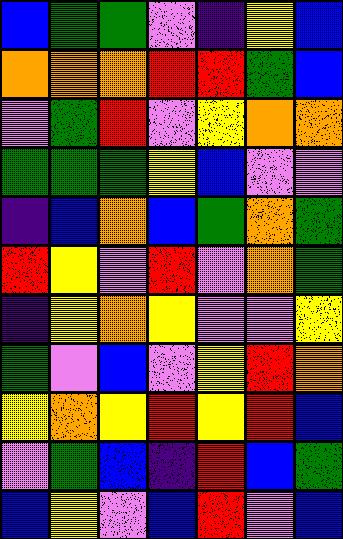[["blue", "green", "green", "violet", "indigo", "yellow", "blue"], ["orange", "orange", "orange", "red", "red", "green", "blue"], ["violet", "green", "red", "violet", "yellow", "orange", "orange"], ["green", "green", "green", "yellow", "blue", "violet", "violet"], ["indigo", "blue", "orange", "blue", "green", "orange", "green"], ["red", "yellow", "violet", "red", "violet", "orange", "green"], ["indigo", "yellow", "orange", "yellow", "violet", "violet", "yellow"], ["green", "violet", "blue", "violet", "yellow", "red", "orange"], ["yellow", "orange", "yellow", "red", "yellow", "red", "blue"], ["violet", "green", "blue", "indigo", "red", "blue", "green"], ["blue", "yellow", "violet", "blue", "red", "violet", "blue"]]